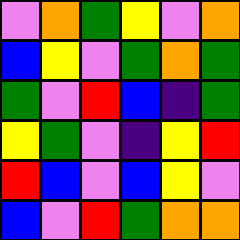[["violet", "orange", "green", "yellow", "violet", "orange"], ["blue", "yellow", "violet", "green", "orange", "green"], ["green", "violet", "red", "blue", "indigo", "green"], ["yellow", "green", "violet", "indigo", "yellow", "red"], ["red", "blue", "violet", "blue", "yellow", "violet"], ["blue", "violet", "red", "green", "orange", "orange"]]